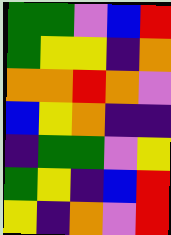[["green", "green", "violet", "blue", "red"], ["green", "yellow", "yellow", "indigo", "orange"], ["orange", "orange", "red", "orange", "violet"], ["blue", "yellow", "orange", "indigo", "indigo"], ["indigo", "green", "green", "violet", "yellow"], ["green", "yellow", "indigo", "blue", "red"], ["yellow", "indigo", "orange", "violet", "red"]]